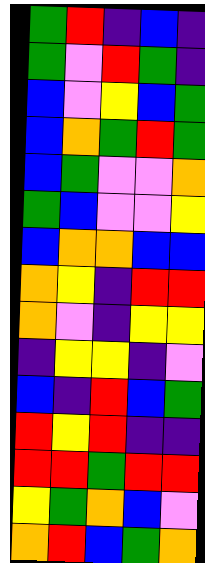[["green", "red", "indigo", "blue", "indigo"], ["green", "violet", "red", "green", "indigo"], ["blue", "violet", "yellow", "blue", "green"], ["blue", "orange", "green", "red", "green"], ["blue", "green", "violet", "violet", "orange"], ["green", "blue", "violet", "violet", "yellow"], ["blue", "orange", "orange", "blue", "blue"], ["orange", "yellow", "indigo", "red", "red"], ["orange", "violet", "indigo", "yellow", "yellow"], ["indigo", "yellow", "yellow", "indigo", "violet"], ["blue", "indigo", "red", "blue", "green"], ["red", "yellow", "red", "indigo", "indigo"], ["red", "red", "green", "red", "red"], ["yellow", "green", "orange", "blue", "violet"], ["orange", "red", "blue", "green", "orange"]]